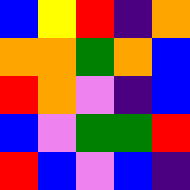[["blue", "yellow", "red", "indigo", "orange"], ["orange", "orange", "green", "orange", "blue"], ["red", "orange", "violet", "indigo", "blue"], ["blue", "violet", "green", "green", "red"], ["red", "blue", "violet", "blue", "indigo"]]